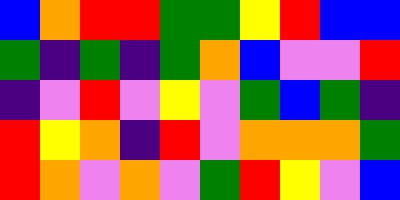[["blue", "orange", "red", "red", "green", "green", "yellow", "red", "blue", "blue"], ["green", "indigo", "green", "indigo", "green", "orange", "blue", "violet", "violet", "red"], ["indigo", "violet", "red", "violet", "yellow", "violet", "green", "blue", "green", "indigo"], ["red", "yellow", "orange", "indigo", "red", "violet", "orange", "orange", "orange", "green"], ["red", "orange", "violet", "orange", "violet", "green", "red", "yellow", "violet", "blue"]]